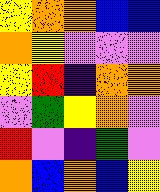[["yellow", "orange", "orange", "blue", "blue"], ["orange", "yellow", "violet", "violet", "violet"], ["yellow", "red", "indigo", "orange", "orange"], ["violet", "green", "yellow", "orange", "violet"], ["red", "violet", "indigo", "green", "violet"], ["orange", "blue", "orange", "blue", "yellow"]]